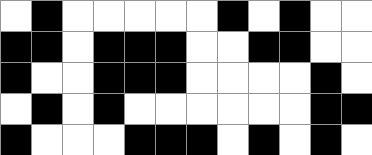[["white", "black", "white", "white", "white", "white", "white", "black", "white", "black", "white", "white"], ["black", "black", "white", "black", "black", "black", "white", "white", "black", "black", "white", "white"], ["black", "white", "white", "black", "black", "black", "white", "white", "white", "white", "black", "white"], ["white", "black", "white", "black", "white", "white", "white", "white", "white", "white", "black", "black"], ["black", "white", "white", "white", "black", "black", "black", "white", "black", "white", "black", "white"]]